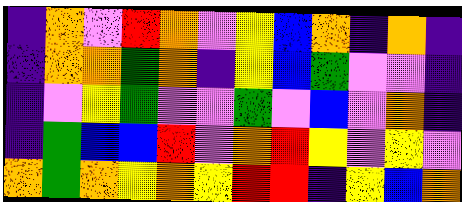[["indigo", "orange", "violet", "red", "orange", "violet", "yellow", "blue", "orange", "indigo", "orange", "indigo"], ["indigo", "orange", "orange", "green", "orange", "indigo", "yellow", "blue", "green", "violet", "violet", "indigo"], ["indigo", "violet", "yellow", "green", "violet", "violet", "green", "violet", "blue", "violet", "orange", "indigo"], ["indigo", "green", "blue", "blue", "red", "violet", "orange", "red", "yellow", "violet", "yellow", "violet"], ["orange", "green", "orange", "yellow", "orange", "yellow", "red", "red", "indigo", "yellow", "blue", "orange"]]